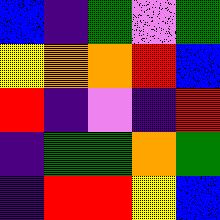[["blue", "indigo", "green", "violet", "green"], ["yellow", "orange", "orange", "red", "blue"], ["red", "indigo", "violet", "indigo", "red"], ["indigo", "green", "green", "orange", "green"], ["indigo", "red", "red", "yellow", "blue"]]